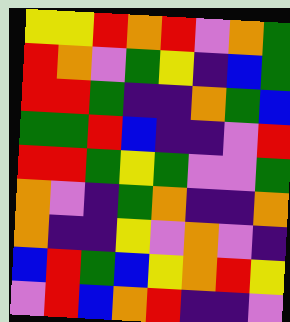[["yellow", "yellow", "red", "orange", "red", "violet", "orange", "green"], ["red", "orange", "violet", "green", "yellow", "indigo", "blue", "green"], ["red", "red", "green", "indigo", "indigo", "orange", "green", "blue"], ["green", "green", "red", "blue", "indigo", "indigo", "violet", "red"], ["red", "red", "green", "yellow", "green", "violet", "violet", "green"], ["orange", "violet", "indigo", "green", "orange", "indigo", "indigo", "orange"], ["orange", "indigo", "indigo", "yellow", "violet", "orange", "violet", "indigo"], ["blue", "red", "green", "blue", "yellow", "orange", "red", "yellow"], ["violet", "red", "blue", "orange", "red", "indigo", "indigo", "violet"]]